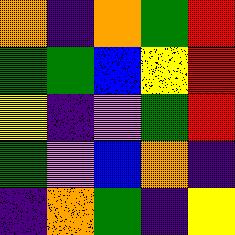[["orange", "indigo", "orange", "green", "red"], ["green", "green", "blue", "yellow", "red"], ["yellow", "indigo", "violet", "green", "red"], ["green", "violet", "blue", "orange", "indigo"], ["indigo", "orange", "green", "indigo", "yellow"]]